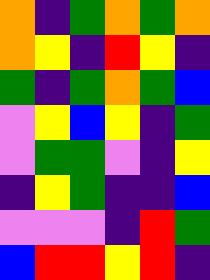[["orange", "indigo", "green", "orange", "green", "orange"], ["orange", "yellow", "indigo", "red", "yellow", "indigo"], ["green", "indigo", "green", "orange", "green", "blue"], ["violet", "yellow", "blue", "yellow", "indigo", "green"], ["violet", "green", "green", "violet", "indigo", "yellow"], ["indigo", "yellow", "green", "indigo", "indigo", "blue"], ["violet", "violet", "violet", "indigo", "red", "green"], ["blue", "red", "red", "yellow", "red", "indigo"]]